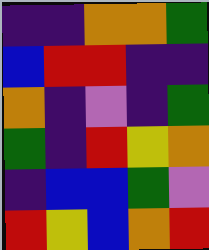[["indigo", "indigo", "orange", "orange", "green"], ["blue", "red", "red", "indigo", "indigo"], ["orange", "indigo", "violet", "indigo", "green"], ["green", "indigo", "red", "yellow", "orange"], ["indigo", "blue", "blue", "green", "violet"], ["red", "yellow", "blue", "orange", "red"]]